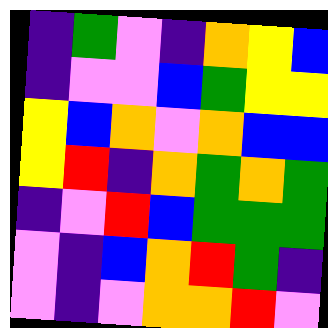[["indigo", "green", "violet", "indigo", "orange", "yellow", "blue"], ["indigo", "violet", "violet", "blue", "green", "yellow", "yellow"], ["yellow", "blue", "orange", "violet", "orange", "blue", "blue"], ["yellow", "red", "indigo", "orange", "green", "orange", "green"], ["indigo", "violet", "red", "blue", "green", "green", "green"], ["violet", "indigo", "blue", "orange", "red", "green", "indigo"], ["violet", "indigo", "violet", "orange", "orange", "red", "violet"]]